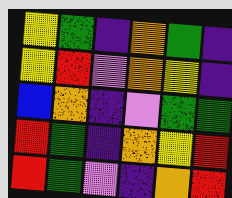[["yellow", "green", "indigo", "orange", "green", "indigo"], ["yellow", "red", "violet", "orange", "yellow", "indigo"], ["blue", "orange", "indigo", "violet", "green", "green"], ["red", "green", "indigo", "orange", "yellow", "red"], ["red", "green", "violet", "indigo", "orange", "red"]]